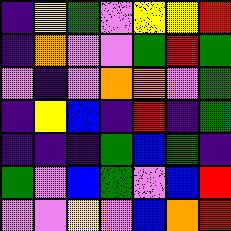[["indigo", "yellow", "green", "violet", "yellow", "yellow", "red"], ["indigo", "orange", "violet", "violet", "green", "red", "green"], ["violet", "indigo", "violet", "orange", "orange", "violet", "green"], ["indigo", "yellow", "blue", "indigo", "red", "indigo", "green"], ["indigo", "indigo", "indigo", "green", "blue", "green", "indigo"], ["green", "violet", "blue", "green", "violet", "blue", "red"], ["violet", "violet", "yellow", "violet", "blue", "orange", "red"]]